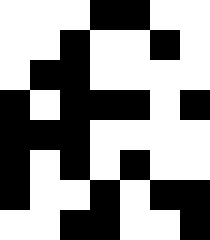[["white", "white", "white", "black", "black", "white", "white"], ["white", "white", "black", "white", "white", "black", "white"], ["white", "black", "black", "white", "white", "white", "white"], ["black", "white", "black", "black", "black", "white", "black"], ["black", "black", "black", "white", "white", "white", "white"], ["black", "white", "black", "white", "black", "white", "white"], ["black", "white", "white", "black", "white", "black", "black"], ["white", "white", "black", "black", "white", "white", "black"]]